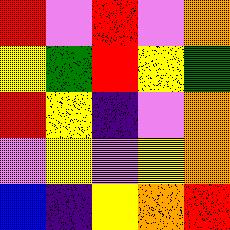[["red", "violet", "red", "violet", "orange"], ["yellow", "green", "red", "yellow", "green"], ["red", "yellow", "indigo", "violet", "orange"], ["violet", "yellow", "violet", "yellow", "orange"], ["blue", "indigo", "yellow", "orange", "red"]]